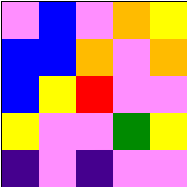[["violet", "blue", "violet", "orange", "yellow"], ["blue", "blue", "orange", "violet", "orange"], ["blue", "yellow", "red", "violet", "violet"], ["yellow", "violet", "violet", "green", "yellow"], ["indigo", "violet", "indigo", "violet", "violet"]]